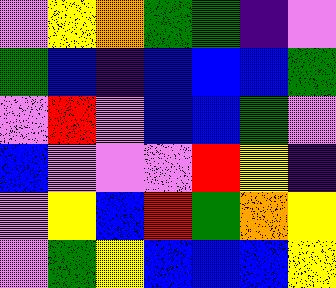[["violet", "yellow", "orange", "green", "green", "indigo", "violet"], ["green", "blue", "indigo", "blue", "blue", "blue", "green"], ["violet", "red", "violet", "blue", "blue", "green", "violet"], ["blue", "violet", "violet", "violet", "red", "yellow", "indigo"], ["violet", "yellow", "blue", "red", "green", "orange", "yellow"], ["violet", "green", "yellow", "blue", "blue", "blue", "yellow"]]